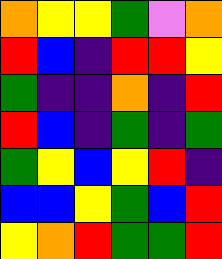[["orange", "yellow", "yellow", "green", "violet", "orange"], ["red", "blue", "indigo", "red", "red", "yellow"], ["green", "indigo", "indigo", "orange", "indigo", "red"], ["red", "blue", "indigo", "green", "indigo", "green"], ["green", "yellow", "blue", "yellow", "red", "indigo"], ["blue", "blue", "yellow", "green", "blue", "red"], ["yellow", "orange", "red", "green", "green", "red"]]